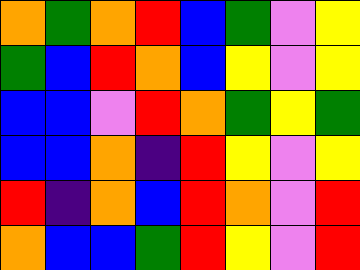[["orange", "green", "orange", "red", "blue", "green", "violet", "yellow"], ["green", "blue", "red", "orange", "blue", "yellow", "violet", "yellow"], ["blue", "blue", "violet", "red", "orange", "green", "yellow", "green"], ["blue", "blue", "orange", "indigo", "red", "yellow", "violet", "yellow"], ["red", "indigo", "orange", "blue", "red", "orange", "violet", "red"], ["orange", "blue", "blue", "green", "red", "yellow", "violet", "red"]]